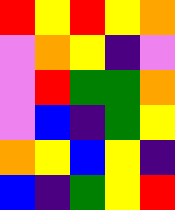[["red", "yellow", "red", "yellow", "orange"], ["violet", "orange", "yellow", "indigo", "violet"], ["violet", "red", "green", "green", "orange"], ["violet", "blue", "indigo", "green", "yellow"], ["orange", "yellow", "blue", "yellow", "indigo"], ["blue", "indigo", "green", "yellow", "red"]]